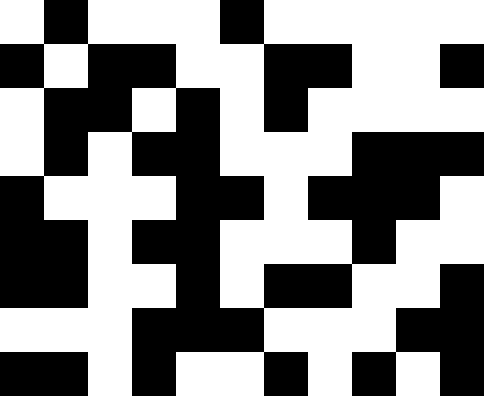[["white", "black", "white", "white", "white", "black", "white", "white", "white", "white", "white"], ["black", "white", "black", "black", "white", "white", "black", "black", "white", "white", "black"], ["white", "black", "black", "white", "black", "white", "black", "white", "white", "white", "white"], ["white", "black", "white", "black", "black", "white", "white", "white", "black", "black", "black"], ["black", "white", "white", "white", "black", "black", "white", "black", "black", "black", "white"], ["black", "black", "white", "black", "black", "white", "white", "white", "black", "white", "white"], ["black", "black", "white", "white", "black", "white", "black", "black", "white", "white", "black"], ["white", "white", "white", "black", "black", "black", "white", "white", "white", "black", "black"], ["black", "black", "white", "black", "white", "white", "black", "white", "black", "white", "black"]]